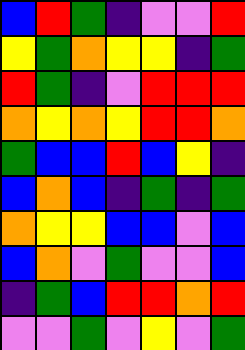[["blue", "red", "green", "indigo", "violet", "violet", "red"], ["yellow", "green", "orange", "yellow", "yellow", "indigo", "green"], ["red", "green", "indigo", "violet", "red", "red", "red"], ["orange", "yellow", "orange", "yellow", "red", "red", "orange"], ["green", "blue", "blue", "red", "blue", "yellow", "indigo"], ["blue", "orange", "blue", "indigo", "green", "indigo", "green"], ["orange", "yellow", "yellow", "blue", "blue", "violet", "blue"], ["blue", "orange", "violet", "green", "violet", "violet", "blue"], ["indigo", "green", "blue", "red", "red", "orange", "red"], ["violet", "violet", "green", "violet", "yellow", "violet", "green"]]